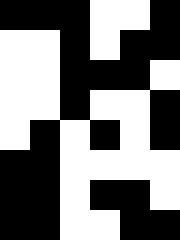[["black", "black", "black", "white", "white", "black"], ["white", "white", "black", "white", "black", "black"], ["white", "white", "black", "black", "black", "white"], ["white", "white", "black", "white", "white", "black"], ["white", "black", "white", "black", "white", "black"], ["black", "black", "white", "white", "white", "white"], ["black", "black", "white", "black", "black", "white"], ["black", "black", "white", "white", "black", "black"]]